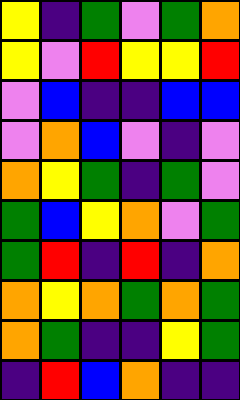[["yellow", "indigo", "green", "violet", "green", "orange"], ["yellow", "violet", "red", "yellow", "yellow", "red"], ["violet", "blue", "indigo", "indigo", "blue", "blue"], ["violet", "orange", "blue", "violet", "indigo", "violet"], ["orange", "yellow", "green", "indigo", "green", "violet"], ["green", "blue", "yellow", "orange", "violet", "green"], ["green", "red", "indigo", "red", "indigo", "orange"], ["orange", "yellow", "orange", "green", "orange", "green"], ["orange", "green", "indigo", "indigo", "yellow", "green"], ["indigo", "red", "blue", "orange", "indigo", "indigo"]]